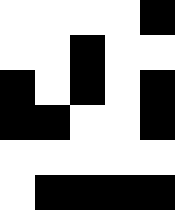[["white", "white", "white", "white", "black"], ["white", "white", "black", "white", "white"], ["black", "white", "black", "white", "black"], ["black", "black", "white", "white", "black"], ["white", "white", "white", "white", "white"], ["white", "black", "black", "black", "black"]]